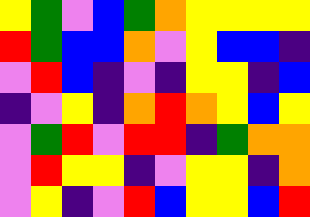[["yellow", "green", "violet", "blue", "green", "orange", "yellow", "yellow", "yellow", "yellow"], ["red", "green", "blue", "blue", "orange", "violet", "yellow", "blue", "blue", "indigo"], ["violet", "red", "blue", "indigo", "violet", "indigo", "yellow", "yellow", "indigo", "blue"], ["indigo", "violet", "yellow", "indigo", "orange", "red", "orange", "yellow", "blue", "yellow"], ["violet", "green", "red", "violet", "red", "red", "indigo", "green", "orange", "orange"], ["violet", "red", "yellow", "yellow", "indigo", "violet", "yellow", "yellow", "indigo", "orange"], ["violet", "yellow", "indigo", "violet", "red", "blue", "yellow", "yellow", "blue", "red"]]